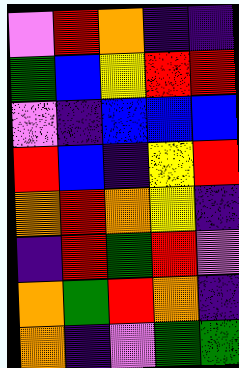[["violet", "red", "orange", "indigo", "indigo"], ["green", "blue", "yellow", "red", "red"], ["violet", "indigo", "blue", "blue", "blue"], ["red", "blue", "indigo", "yellow", "red"], ["orange", "red", "orange", "yellow", "indigo"], ["indigo", "red", "green", "red", "violet"], ["orange", "green", "red", "orange", "indigo"], ["orange", "indigo", "violet", "green", "green"]]